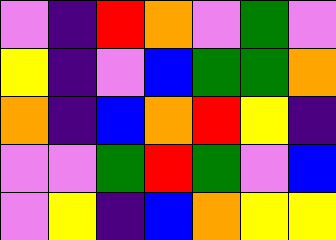[["violet", "indigo", "red", "orange", "violet", "green", "violet"], ["yellow", "indigo", "violet", "blue", "green", "green", "orange"], ["orange", "indigo", "blue", "orange", "red", "yellow", "indigo"], ["violet", "violet", "green", "red", "green", "violet", "blue"], ["violet", "yellow", "indigo", "blue", "orange", "yellow", "yellow"]]